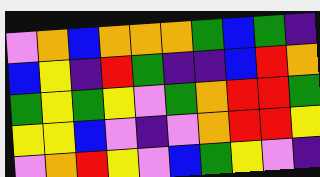[["violet", "orange", "blue", "orange", "orange", "orange", "green", "blue", "green", "indigo"], ["blue", "yellow", "indigo", "red", "green", "indigo", "indigo", "blue", "red", "orange"], ["green", "yellow", "green", "yellow", "violet", "green", "orange", "red", "red", "green"], ["yellow", "yellow", "blue", "violet", "indigo", "violet", "orange", "red", "red", "yellow"], ["violet", "orange", "red", "yellow", "violet", "blue", "green", "yellow", "violet", "indigo"]]